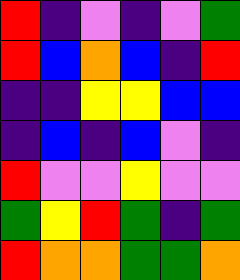[["red", "indigo", "violet", "indigo", "violet", "green"], ["red", "blue", "orange", "blue", "indigo", "red"], ["indigo", "indigo", "yellow", "yellow", "blue", "blue"], ["indigo", "blue", "indigo", "blue", "violet", "indigo"], ["red", "violet", "violet", "yellow", "violet", "violet"], ["green", "yellow", "red", "green", "indigo", "green"], ["red", "orange", "orange", "green", "green", "orange"]]